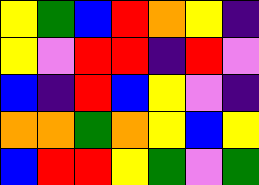[["yellow", "green", "blue", "red", "orange", "yellow", "indigo"], ["yellow", "violet", "red", "red", "indigo", "red", "violet"], ["blue", "indigo", "red", "blue", "yellow", "violet", "indigo"], ["orange", "orange", "green", "orange", "yellow", "blue", "yellow"], ["blue", "red", "red", "yellow", "green", "violet", "green"]]